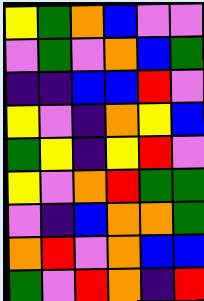[["yellow", "green", "orange", "blue", "violet", "violet"], ["violet", "green", "violet", "orange", "blue", "green"], ["indigo", "indigo", "blue", "blue", "red", "violet"], ["yellow", "violet", "indigo", "orange", "yellow", "blue"], ["green", "yellow", "indigo", "yellow", "red", "violet"], ["yellow", "violet", "orange", "red", "green", "green"], ["violet", "indigo", "blue", "orange", "orange", "green"], ["orange", "red", "violet", "orange", "blue", "blue"], ["green", "violet", "red", "orange", "indigo", "red"]]